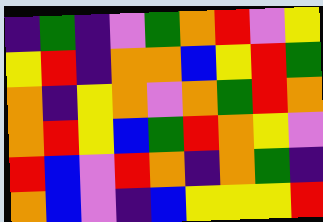[["indigo", "green", "indigo", "violet", "green", "orange", "red", "violet", "yellow"], ["yellow", "red", "indigo", "orange", "orange", "blue", "yellow", "red", "green"], ["orange", "indigo", "yellow", "orange", "violet", "orange", "green", "red", "orange"], ["orange", "red", "yellow", "blue", "green", "red", "orange", "yellow", "violet"], ["red", "blue", "violet", "red", "orange", "indigo", "orange", "green", "indigo"], ["orange", "blue", "violet", "indigo", "blue", "yellow", "yellow", "yellow", "red"]]